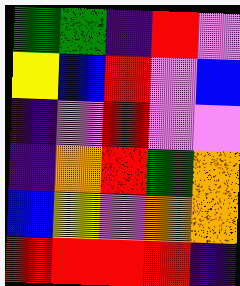[["green", "green", "indigo", "red", "violet"], ["yellow", "blue", "red", "violet", "blue"], ["indigo", "violet", "red", "violet", "violet"], ["indigo", "orange", "red", "green", "orange"], ["blue", "yellow", "violet", "orange", "orange"], ["red", "red", "red", "red", "indigo"]]